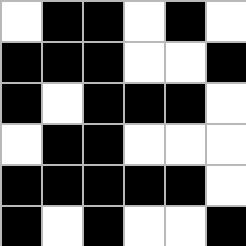[["white", "black", "black", "white", "black", "white"], ["black", "black", "black", "white", "white", "black"], ["black", "white", "black", "black", "black", "white"], ["white", "black", "black", "white", "white", "white"], ["black", "black", "black", "black", "black", "white"], ["black", "white", "black", "white", "white", "black"]]